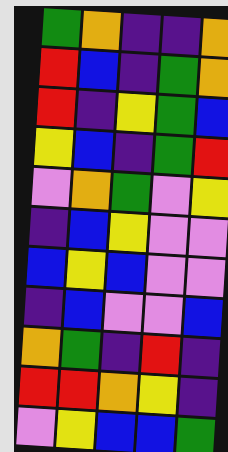[["green", "orange", "indigo", "indigo", "orange"], ["red", "blue", "indigo", "green", "orange"], ["red", "indigo", "yellow", "green", "blue"], ["yellow", "blue", "indigo", "green", "red"], ["violet", "orange", "green", "violet", "yellow"], ["indigo", "blue", "yellow", "violet", "violet"], ["blue", "yellow", "blue", "violet", "violet"], ["indigo", "blue", "violet", "violet", "blue"], ["orange", "green", "indigo", "red", "indigo"], ["red", "red", "orange", "yellow", "indigo"], ["violet", "yellow", "blue", "blue", "green"]]